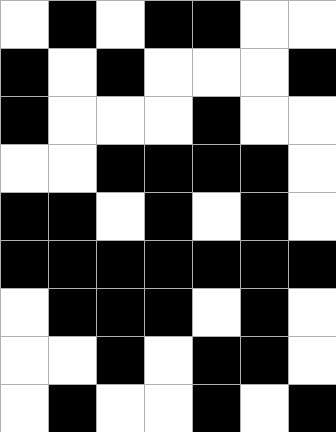[["white", "black", "white", "black", "black", "white", "white"], ["black", "white", "black", "white", "white", "white", "black"], ["black", "white", "white", "white", "black", "white", "white"], ["white", "white", "black", "black", "black", "black", "white"], ["black", "black", "white", "black", "white", "black", "white"], ["black", "black", "black", "black", "black", "black", "black"], ["white", "black", "black", "black", "white", "black", "white"], ["white", "white", "black", "white", "black", "black", "white"], ["white", "black", "white", "white", "black", "white", "black"]]